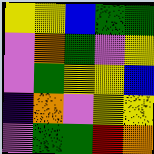[["yellow", "yellow", "blue", "green", "green"], ["violet", "orange", "green", "violet", "yellow"], ["violet", "green", "yellow", "yellow", "blue"], ["indigo", "orange", "violet", "yellow", "yellow"], ["violet", "green", "green", "red", "orange"]]